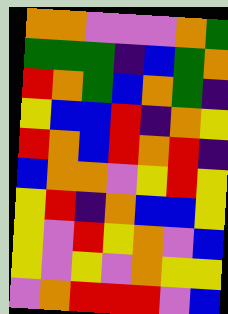[["orange", "orange", "violet", "violet", "violet", "orange", "green"], ["green", "green", "green", "indigo", "blue", "green", "orange"], ["red", "orange", "green", "blue", "orange", "green", "indigo"], ["yellow", "blue", "blue", "red", "indigo", "orange", "yellow"], ["red", "orange", "blue", "red", "orange", "red", "indigo"], ["blue", "orange", "orange", "violet", "yellow", "red", "yellow"], ["yellow", "red", "indigo", "orange", "blue", "blue", "yellow"], ["yellow", "violet", "red", "yellow", "orange", "violet", "blue"], ["yellow", "violet", "yellow", "violet", "orange", "yellow", "yellow"], ["violet", "orange", "red", "red", "red", "violet", "blue"]]